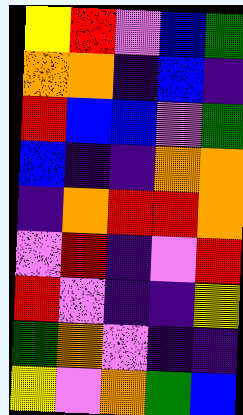[["yellow", "red", "violet", "blue", "green"], ["orange", "orange", "indigo", "blue", "indigo"], ["red", "blue", "blue", "violet", "green"], ["blue", "indigo", "indigo", "orange", "orange"], ["indigo", "orange", "red", "red", "orange"], ["violet", "red", "indigo", "violet", "red"], ["red", "violet", "indigo", "indigo", "yellow"], ["green", "orange", "violet", "indigo", "indigo"], ["yellow", "violet", "orange", "green", "blue"]]